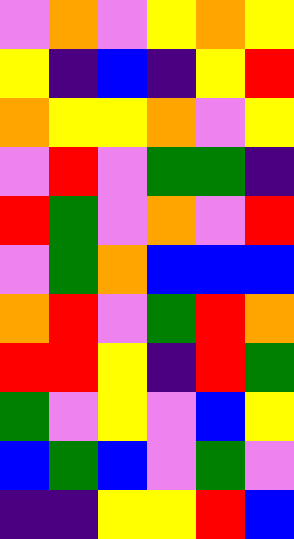[["violet", "orange", "violet", "yellow", "orange", "yellow"], ["yellow", "indigo", "blue", "indigo", "yellow", "red"], ["orange", "yellow", "yellow", "orange", "violet", "yellow"], ["violet", "red", "violet", "green", "green", "indigo"], ["red", "green", "violet", "orange", "violet", "red"], ["violet", "green", "orange", "blue", "blue", "blue"], ["orange", "red", "violet", "green", "red", "orange"], ["red", "red", "yellow", "indigo", "red", "green"], ["green", "violet", "yellow", "violet", "blue", "yellow"], ["blue", "green", "blue", "violet", "green", "violet"], ["indigo", "indigo", "yellow", "yellow", "red", "blue"]]